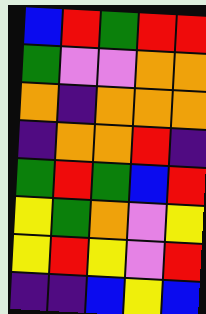[["blue", "red", "green", "red", "red"], ["green", "violet", "violet", "orange", "orange"], ["orange", "indigo", "orange", "orange", "orange"], ["indigo", "orange", "orange", "red", "indigo"], ["green", "red", "green", "blue", "red"], ["yellow", "green", "orange", "violet", "yellow"], ["yellow", "red", "yellow", "violet", "red"], ["indigo", "indigo", "blue", "yellow", "blue"]]